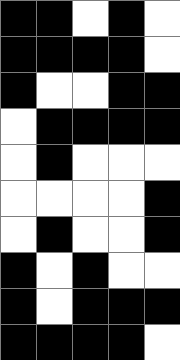[["black", "black", "white", "black", "white"], ["black", "black", "black", "black", "white"], ["black", "white", "white", "black", "black"], ["white", "black", "black", "black", "black"], ["white", "black", "white", "white", "white"], ["white", "white", "white", "white", "black"], ["white", "black", "white", "white", "black"], ["black", "white", "black", "white", "white"], ["black", "white", "black", "black", "black"], ["black", "black", "black", "black", "white"]]